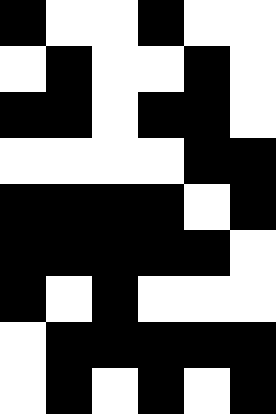[["black", "white", "white", "black", "white", "white"], ["white", "black", "white", "white", "black", "white"], ["black", "black", "white", "black", "black", "white"], ["white", "white", "white", "white", "black", "black"], ["black", "black", "black", "black", "white", "black"], ["black", "black", "black", "black", "black", "white"], ["black", "white", "black", "white", "white", "white"], ["white", "black", "black", "black", "black", "black"], ["white", "black", "white", "black", "white", "black"]]